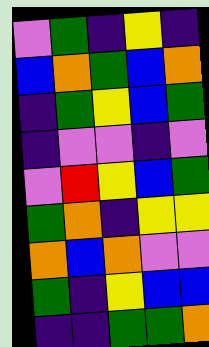[["violet", "green", "indigo", "yellow", "indigo"], ["blue", "orange", "green", "blue", "orange"], ["indigo", "green", "yellow", "blue", "green"], ["indigo", "violet", "violet", "indigo", "violet"], ["violet", "red", "yellow", "blue", "green"], ["green", "orange", "indigo", "yellow", "yellow"], ["orange", "blue", "orange", "violet", "violet"], ["green", "indigo", "yellow", "blue", "blue"], ["indigo", "indigo", "green", "green", "orange"]]